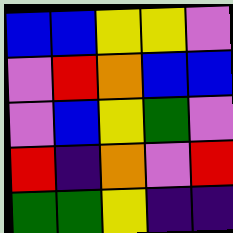[["blue", "blue", "yellow", "yellow", "violet"], ["violet", "red", "orange", "blue", "blue"], ["violet", "blue", "yellow", "green", "violet"], ["red", "indigo", "orange", "violet", "red"], ["green", "green", "yellow", "indigo", "indigo"]]